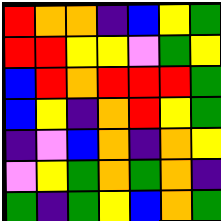[["red", "orange", "orange", "indigo", "blue", "yellow", "green"], ["red", "red", "yellow", "yellow", "violet", "green", "yellow"], ["blue", "red", "orange", "red", "red", "red", "green"], ["blue", "yellow", "indigo", "orange", "red", "yellow", "green"], ["indigo", "violet", "blue", "orange", "indigo", "orange", "yellow"], ["violet", "yellow", "green", "orange", "green", "orange", "indigo"], ["green", "indigo", "green", "yellow", "blue", "orange", "green"]]